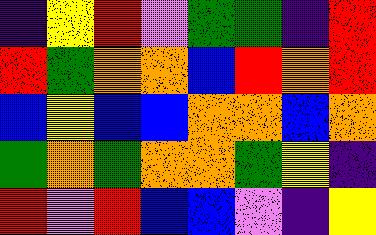[["indigo", "yellow", "red", "violet", "green", "green", "indigo", "red"], ["red", "green", "orange", "orange", "blue", "red", "orange", "red"], ["blue", "yellow", "blue", "blue", "orange", "orange", "blue", "orange"], ["green", "orange", "green", "orange", "orange", "green", "yellow", "indigo"], ["red", "violet", "red", "blue", "blue", "violet", "indigo", "yellow"]]